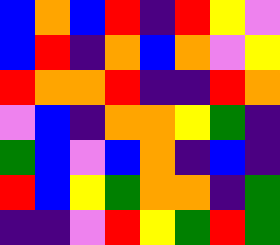[["blue", "orange", "blue", "red", "indigo", "red", "yellow", "violet"], ["blue", "red", "indigo", "orange", "blue", "orange", "violet", "yellow"], ["red", "orange", "orange", "red", "indigo", "indigo", "red", "orange"], ["violet", "blue", "indigo", "orange", "orange", "yellow", "green", "indigo"], ["green", "blue", "violet", "blue", "orange", "indigo", "blue", "indigo"], ["red", "blue", "yellow", "green", "orange", "orange", "indigo", "green"], ["indigo", "indigo", "violet", "red", "yellow", "green", "red", "green"]]